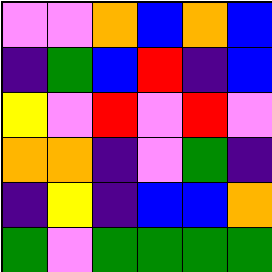[["violet", "violet", "orange", "blue", "orange", "blue"], ["indigo", "green", "blue", "red", "indigo", "blue"], ["yellow", "violet", "red", "violet", "red", "violet"], ["orange", "orange", "indigo", "violet", "green", "indigo"], ["indigo", "yellow", "indigo", "blue", "blue", "orange"], ["green", "violet", "green", "green", "green", "green"]]